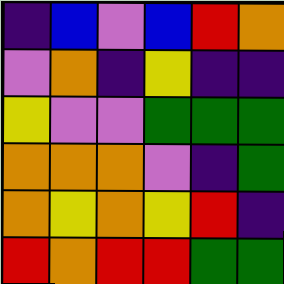[["indigo", "blue", "violet", "blue", "red", "orange"], ["violet", "orange", "indigo", "yellow", "indigo", "indigo"], ["yellow", "violet", "violet", "green", "green", "green"], ["orange", "orange", "orange", "violet", "indigo", "green"], ["orange", "yellow", "orange", "yellow", "red", "indigo"], ["red", "orange", "red", "red", "green", "green"]]